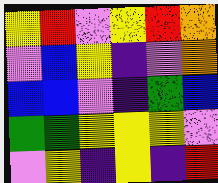[["yellow", "red", "violet", "yellow", "red", "orange"], ["violet", "blue", "yellow", "indigo", "violet", "orange"], ["blue", "blue", "violet", "indigo", "green", "blue"], ["green", "green", "yellow", "yellow", "yellow", "violet"], ["violet", "yellow", "indigo", "yellow", "indigo", "red"]]